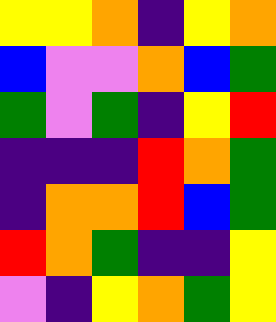[["yellow", "yellow", "orange", "indigo", "yellow", "orange"], ["blue", "violet", "violet", "orange", "blue", "green"], ["green", "violet", "green", "indigo", "yellow", "red"], ["indigo", "indigo", "indigo", "red", "orange", "green"], ["indigo", "orange", "orange", "red", "blue", "green"], ["red", "orange", "green", "indigo", "indigo", "yellow"], ["violet", "indigo", "yellow", "orange", "green", "yellow"]]